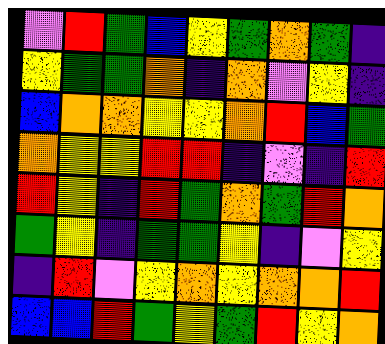[["violet", "red", "green", "blue", "yellow", "green", "orange", "green", "indigo"], ["yellow", "green", "green", "orange", "indigo", "orange", "violet", "yellow", "indigo"], ["blue", "orange", "orange", "yellow", "yellow", "orange", "red", "blue", "green"], ["orange", "yellow", "yellow", "red", "red", "indigo", "violet", "indigo", "red"], ["red", "yellow", "indigo", "red", "green", "orange", "green", "red", "orange"], ["green", "yellow", "indigo", "green", "green", "yellow", "indigo", "violet", "yellow"], ["indigo", "red", "violet", "yellow", "orange", "yellow", "orange", "orange", "red"], ["blue", "blue", "red", "green", "yellow", "green", "red", "yellow", "orange"]]